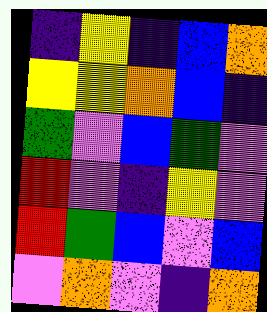[["indigo", "yellow", "indigo", "blue", "orange"], ["yellow", "yellow", "orange", "blue", "indigo"], ["green", "violet", "blue", "green", "violet"], ["red", "violet", "indigo", "yellow", "violet"], ["red", "green", "blue", "violet", "blue"], ["violet", "orange", "violet", "indigo", "orange"]]